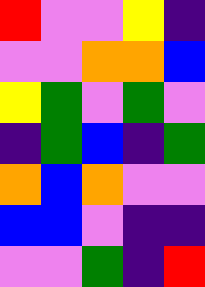[["red", "violet", "violet", "yellow", "indigo"], ["violet", "violet", "orange", "orange", "blue"], ["yellow", "green", "violet", "green", "violet"], ["indigo", "green", "blue", "indigo", "green"], ["orange", "blue", "orange", "violet", "violet"], ["blue", "blue", "violet", "indigo", "indigo"], ["violet", "violet", "green", "indigo", "red"]]